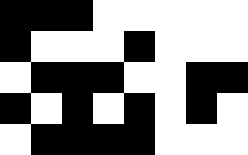[["black", "black", "black", "white", "white", "white", "white", "white"], ["black", "white", "white", "white", "black", "white", "white", "white"], ["white", "black", "black", "black", "white", "white", "black", "black"], ["black", "white", "black", "white", "black", "white", "black", "white"], ["white", "black", "black", "black", "black", "white", "white", "white"]]